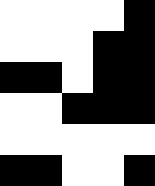[["white", "white", "white", "white", "black"], ["white", "white", "white", "black", "black"], ["black", "black", "white", "black", "black"], ["white", "white", "black", "black", "black"], ["white", "white", "white", "white", "white"], ["black", "black", "white", "white", "black"]]